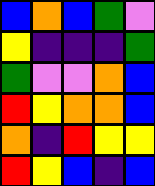[["blue", "orange", "blue", "green", "violet"], ["yellow", "indigo", "indigo", "indigo", "green"], ["green", "violet", "violet", "orange", "blue"], ["red", "yellow", "orange", "orange", "blue"], ["orange", "indigo", "red", "yellow", "yellow"], ["red", "yellow", "blue", "indigo", "blue"]]